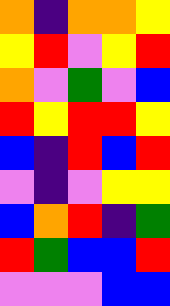[["orange", "indigo", "orange", "orange", "yellow"], ["yellow", "red", "violet", "yellow", "red"], ["orange", "violet", "green", "violet", "blue"], ["red", "yellow", "red", "red", "yellow"], ["blue", "indigo", "red", "blue", "red"], ["violet", "indigo", "violet", "yellow", "yellow"], ["blue", "orange", "red", "indigo", "green"], ["red", "green", "blue", "blue", "red"], ["violet", "violet", "violet", "blue", "blue"]]